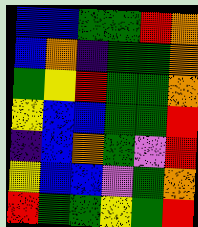[["blue", "blue", "green", "green", "red", "orange"], ["blue", "orange", "indigo", "green", "green", "orange"], ["green", "yellow", "red", "green", "green", "orange"], ["yellow", "blue", "blue", "green", "green", "red"], ["indigo", "blue", "orange", "green", "violet", "red"], ["yellow", "blue", "blue", "violet", "green", "orange"], ["red", "green", "green", "yellow", "green", "red"]]